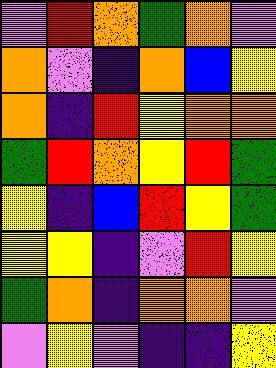[["violet", "red", "orange", "green", "orange", "violet"], ["orange", "violet", "indigo", "orange", "blue", "yellow"], ["orange", "indigo", "red", "yellow", "orange", "orange"], ["green", "red", "orange", "yellow", "red", "green"], ["yellow", "indigo", "blue", "red", "yellow", "green"], ["yellow", "yellow", "indigo", "violet", "red", "yellow"], ["green", "orange", "indigo", "orange", "orange", "violet"], ["violet", "yellow", "violet", "indigo", "indigo", "yellow"]]